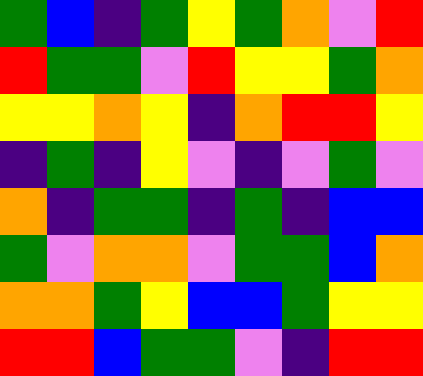[["green", "blue", "indigo", "green", "yellow", "green", "orange", "violet", "red"], ["red", "green", "green", "violet", "red", "yellow", "yellow", "green", "orange"], ["yellow", "yellow", "orange", "yellow", "indigo", "orange", "red", "red", "yellow"], ["indigo", "green", "indigo", "yellow", "violet", "indigo", "violet", "green", "violet"], ["orange", "indigo", "green", "green", "indigo", "green", "indigo", "blue", "blue"], ["green", "violet", "orange", "orange", "violet", "green", "green", "blue", "orange"], ["orange", "orange", "green", "yellow", "blue", "blue", "green", "yellow", "yellow"], ["red", "red", "blue", "green", "green", "violet", "indigo", "red", "red"]]